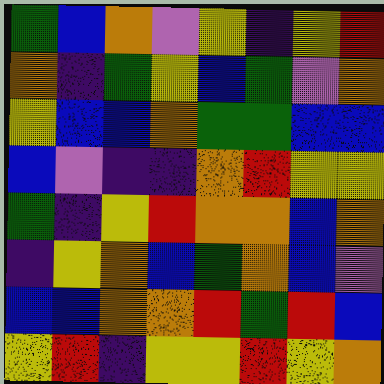[["green", "blue", "orange", "violet", "yellow", "indigo", "yellow", "red"], ["orange", "indigo", "green", "yellow", "blue", "green", "violet", "orange"], ["yellow", "blue", "blue", "orange", "green", "green", "blue", "blue"], ["blue", "violet", "indigo", "indigo", "orange", "red", "yellow", "yellow"], ["green", "indigo", "yellow", "red", "orange", "orange", "blue", "orange"], ["indigo", "yellow", "orange", "blue", "green", "orange", "blue", "violet"], ["blue", "blue", "orange", "orange", "red", "green", "red", "blue"], ["yellow", "red", "indigo", "yellow", "yellow", "red", "yellow", "orange"]]